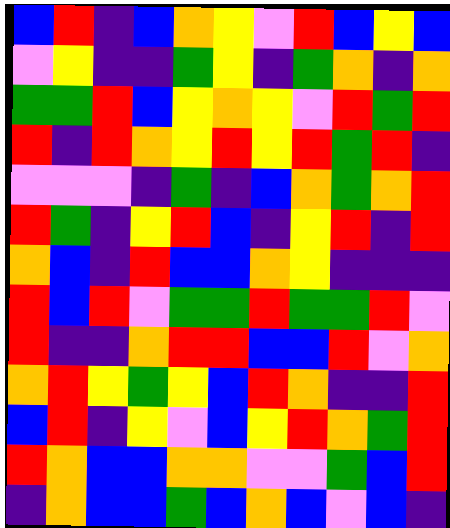[["blue", "red", "indigo", "blue", "orange", "yellow", "violet", "red", "blue", "yellow", "blue"], ["violet", "yellow", "indigo", "indigo", "green", "yellow", "indigo", "green", "orange", "indigo", "orange"], ["green", "green", "red", "blue", "yellow", "orange", "yellow", "violet", "red", "green", "red"], ["red", "indigo", "red", "orange", "yellow", "red", "yellow", "red", "green", "red", "indigo"], ["violet", "violet", "violet", "indigo", "green", "indigo", "blue", "orange", "green", "orange", "red"], ["red", "green", "indigo", "yellow", "red", "blue", "indigo", "yellow", "red", "indigo", "red"], ["orange", "blue", "indigo", "red", "blue", "blue", "orange", "yellow", "indigo", "indigo", "indigo"], ["red", "blue", "red", "violet", "green", "green", "red", "green", "green", "red", "violet"], ["red", "indigo", "indigo", "orange", "red", "red", "blue", "blue", "red", "violet", "orange"], ["orange", "red", "yellow", "green", "yellow", "blue", "red", "orange", "indigo", "indigo", "red"], ["blue", "red", "indigo", "yellow", "violet", "blue", "yellow", "red", "orange", "green", "red"], ["red", "orange", "blue", "blue", "orange", "orange", "violet", "violet", "green", "blue", "red"], ["indigo", "orange", "blue", "blue", "green", "blue", "orange", "blue", "violet", "blue", "indigo"]]